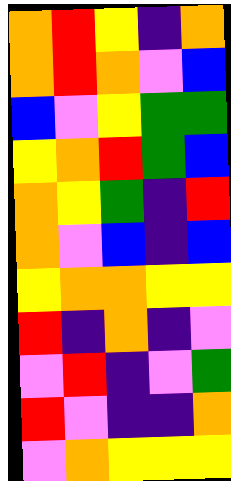[["orange", "red", "yellow", "indigo", "orange"], ["orange", "red", "orange", "violet", "blue"], ["blue", "violet", "yellow", "green", "green"], ["yellow", "orange", "red", "green", "blue"], ["orange", "yellow", "green", "indigo", "red"], ["orange", "violet", "blue", "indigo", "blue"], ["yellow", "orange", "orange", "yellow", "yellow"], ["red", "indigo", "orange", "indigo", "violet"], ["violet", "red", "indigo", "violet", "green"], ["red", "violet", "indigo", "indigo", "orange"], ["violet", "orange", "yellow", "yellow", "yellow"]]